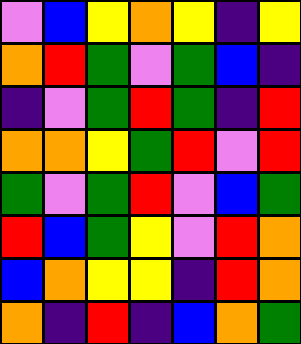[["violet", "blue", "yellow", "orange", "yellow", "indigo", "yellow"], ["orange", "red", "green", "violet", "green", "blue", "indigo"], ["indigo", "violet", "green", "red", "green", "indigo", "red"], ["orange", "orange", "yellow", "green", "red", "violet", "red"], ["green", "violet", "green", "red", "violet", "blue", "green"], ["red", "blue", "green", "yellow", "violet", "red", "orange"], ["blue", "orange", "yellow", "yellow", "indigo", "red", "orange"], ["orange", "indigo", "red", "indigo", "blue", "orange", "green"]]